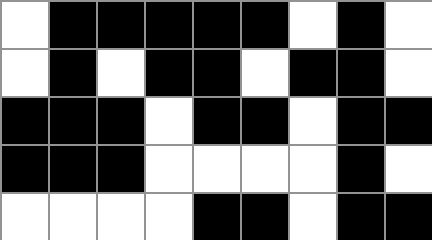[["white", "black", "black", "black", "black", "black", "white", "black", "white"], ["white", "black", "white", "black", "black", "white", "black", "black", "white"], ["black", "black", "black", "white", "black", "black", "white", "black", "black"], ["black", "black", "black", "white", "white", "white", "white", "black", "white"], ["white", "white", "white", "white", "black", "black", "white", "black", "black"]]